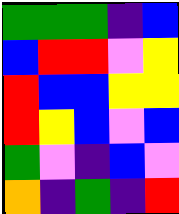[["green", "green", "green", "indigo", "blue"], ["blue", "red", "red", "violet", "yellow"], ["red", "blue", "blue", "yellow", "yellow"], ["red", "yellow", "blue", "violet", "blue"], ["green", "violet", "indigo", "blue", "violet"], ["orange", "indigo", "green", "indigo", "red"]]